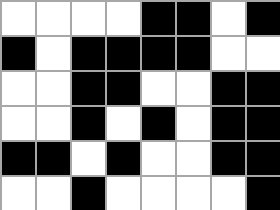[["white", "white", "white", "white", "black", "black", "white", "black"], ["black", "white", "black", "black", "black", "black", "white", "white"], ["white", "white", "black", "black", "white", "white", "black", "black"], ["white", "white", "black", "white", "black", "white", "black", "black"], ["black", "black", "white", "black", "white", "white", "black", "black"], ["white", "white", "black", "white", "white", "white", "white", "black"]]